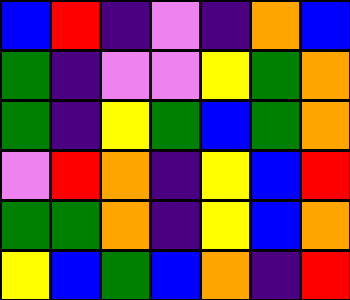[["blue", "red", "indigo", "violet", "indigo", "orange", "blue"], ["green", "indigo", "violet", "violet", "yellow", "green", "orange"], ["green", "indigo", "yellow", "green", "blue", "green", "orange"], ["violet", "red", "orange", "indigo", "yellow", "blue", "red"], ["green", "green", "orange", "indigo", "yellow", "blue", "orange"], ["yellow", "blue", "green", "blue", "orange", "indigo", "red"]]